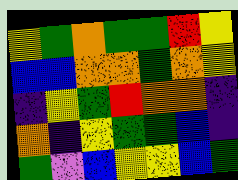[["yellow", "green", "orange", "green", "green", "red", "yellow"], ["blue", "blue", "orange", "orange", "green", "orange", "yellow"], ["indigo", "yellow", "green", "red", "orange", "orange", "indigo"], ["orange", "indigo", "yellow", "green", "green", "blue", "indigo"], ["green", "violet", "blue", "yellow", "yellow", "blue", "green"]]